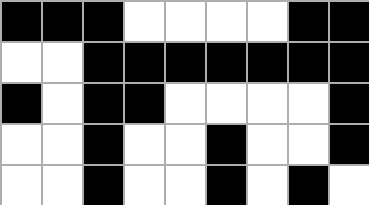[["black", "black", "black", "white", "white", "white", "white", "black", "black"], ["white", "white", "black", "black", "black", "black", "black", "black", "black"], ["black", "white", "black", "black", "white", "white", "white", "white", "black"], ["white", "white", "black", "white", "white", "black", "white", "white", "black"], ["white", "white", "black", "white", "white", "black", "white", "black", "white"]]